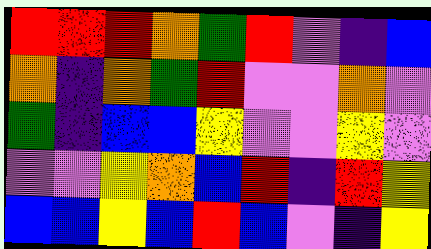[["red", "red", "red", "orange", "green", "red", "violet", "indigo", "blue"], ["orange", "indigo", "orange", "green", "red", "violet", "violet", "orange", "violet"], ["green", "indigo", "blue", "blue", "yellow", "violet", "violet", "yellow", "violet"], ["violet", "violet", "yellow", "orange", "blue", "red", "indigo", "red", "yellow"], ["blue", "blue", "yellow", "blue", "red", "blue", "violet", "indigo", "yellow"]]